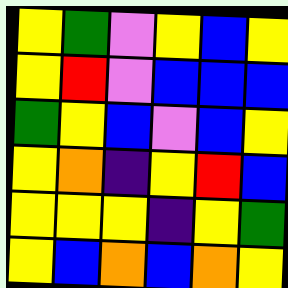[["yellow", "green", "violet", "yellow", "blue", "yellow"], ["yellow", "red", "violet", "blue", "blue", "blue"], ["green", "yellow", "blue", "violet", "blue", "yellow"], ["yellow", "orange", "indigo", "yellow", "red", "blue"], ["yellow", "yellow", "yellow", "indigo", "yellow", "green"], ["yellow", "blue", "orange", "blue", "orange", "yellow"]]